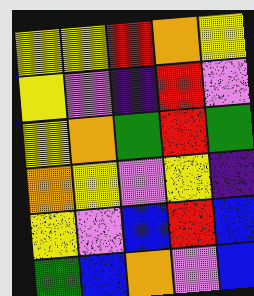[["yellow", "yellow", "red", "orange", "yellow"], ["yellow", "violet", "indigo", "red", "violet"], ["yellow", "orange", "green", "red", "green"], ["orange", "yellow", "violet", "yellow", "indigo"], ["yellow", "violet", "blue", "red", "blue"], ["green", "blue", "orange", "violet", "blue"]]